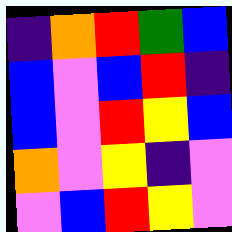[["indigo", "orange", "red", "green", "blue"], ["blue", "violet", "blue", "red", "indigo"], ["blue", "violet", "red", "yellow", "blue"], ["orange", "violet", "yellow", "indigo", "violet"], ["violet", "blue", "red", "yellow", "violet"]]